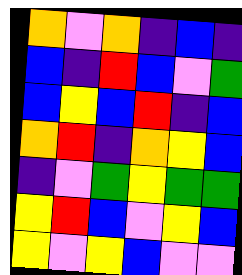[["orange", "violet", "orange", "indigo", "blue", "indigo"], ["blue", "indigo", "red", "blue", "violet", "green"], ["blue", "yellow", "blue", "red", "indigo", "blue"], ["orange", "red", "indigo", "orange", "yellow", "blue"], ["indigo", "violet", "green", "yellow", "green", "green"], ["yellow", "red", "blue", "violet", "yellow", "blue"], ["yellow", "violet", "yellow", "blue", "violet", "violet"]]